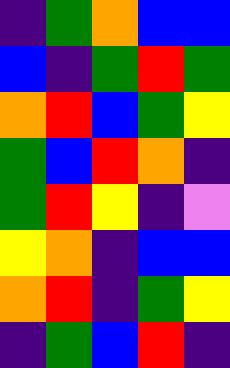[["indigo", "green", "orange", "blue", "blue"], ["blue", "indigo", "green", "red", "green"], ["orange", "red", "blue", "green", "yellow"], ["green", "blue", "red", "orange", "indigo"], ["green", "red", "yellow", "indigo", "violet"], ["yellow", "orange", "indigo", "blue", "blue"], ["orange", "red", "indigo", "green", "yellow"], ["indigo", "green", "blue", "red", "indigo"]]